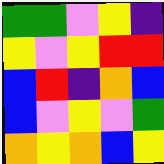[["green", "green", "violet", "yellow", "indigo"], ["yellow", "violet", "yellow", "red", "red"], ["blue", "red", "indigo", "orange", "blue"], ["blue", "violet", "yellow", "violet", "green"], ["orange", "yellow", "orange", "blue", "yellow"]]